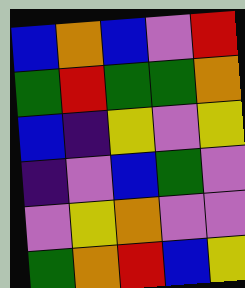[["blue", "orange", "blue", "violet", "red"], ["green", "red", "green", "green", "orange"], ["blue", "indigo", "yellow", "violet", "yellow"], ["indigo", "violet", "blue", "green", "violet"], ["violet", "yellow", "orange", "violet", "violet"], ["green", "orange", "red", "blue", "yellow"]]